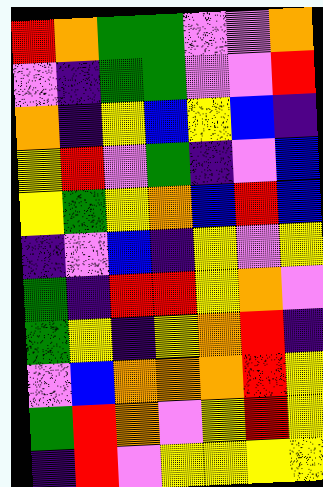[["red", "orange", "green", "green", "violet", "violet", "orange"], ["violet", "indigo", "green", "green", "violet", "violet", "red"], ["orange", "indigo", "yellow", "blue", "yellow", "blue", "indigo"], ["yellow", "red", "violet", "green", "indigo", "violet", "blue"], ["yellow", "green", "yellow", "orange", "blue", "red", "blue"], ["indigo", "violet", "blue", "indigo", "yellow", "violet", "yellow"], ["green", "indigo", "red", "red", "yellow", "orange", "violet"], ["green", "yellow", "indigo", "yellow", "orange", "red", "indigo"], ["violet", "blue", "orange", "orange", "orange", "red", "yellow"], ["green", "red", "orange", "violet", "yellow", "red", "yellow"], ["indigo", "red", "violet", "yellow", "yellow", "yellow", "yellow"]]